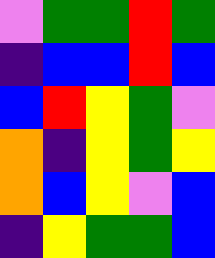[["violet", "green", "green", "red", "green"], ["indigo", "blue", "blue", "red", "blue"], ["blue", "red", "yellow", "green", "violet"], ["orange", "indigo", "yellow", "green", "yellow"], ["orange", "blue", "yellow", "violet", "blue"], ["indigo", "yellow", "green", "green", "blue"]]